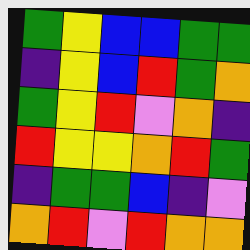[["green", "yellow", "blue", "blue", "green", "green"], ["indigo", "yellow", "blue", "red", "green", "orange"], ["green", "yellow", "red", "violet", "orange", "indigo"], ["red", "yellow", "yellow", "orange", "red", "green"], ["indigo", "green", "green", "blue", "indigo", "violet"], ["orange", "red", "violet", "red", "orange", "orange"]]